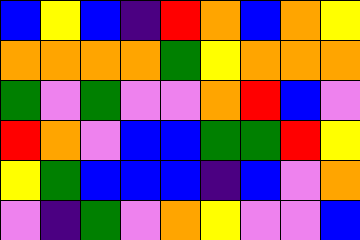[["blue", "yellow", "blue", "indigo", "red", "orange", "blue", "orange", "yellow"], ["orange", "orange", "orange", "orange", "green", "yellow", "orange", "orange", "orange"], ["green", "violet", "green", "violet", "violet", "orange", "red", "blue", "violet"], ["red", "orange", "violet", "blue", "blue", "green", "green", "red", "yellow"], ["yellow", "green", "blue", "blue", "blue", "indigo", "blue", "violet", "orange"], ["violet", "indigo", "green", "violet", "orange", "yellow", "violet", "violet", "blue"]]